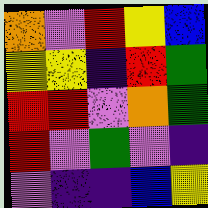[["orange", "violet", "red", "yellow", "blue"], ["yellow", "yellow", "indigo", "red", "green"], ["red", "red", "violet", "orange", "green"], ["red", "violet", "green", "violet", "indigo"], ["violet", "indigo", "indigo", "blue", "yellow"]]